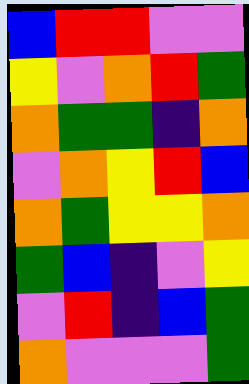[["blue", "red", "red", "violet", "violet"], ["yellow", "violet", "orange", "red", "green"], ["orange", "green", "green", "indigo", "orange"], ["violet", "orange", "yellow", "red", "blue"], ["orange", "green", "yellow", "yellow", "orange"], ["green", "blue", "indigo", "violet", "yellow"], ["violet", "red", "indigo", "blue", "green"], ["orange", "violet", "violet", "violet", "green"]]